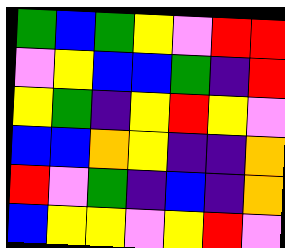[["green", "blue", "green", "yellow", "violet", "red", "red"], ["violet", "yellow", "blue", "blue", "green", "indigo", "red"], ["yellow", "green", "indigo", "yellow", "red", "yellow", "violet"], ["blue", "blue", "orange", "yellow", "indigo", "indigo", "orange"], ["red", "violet", "green", "indigo", "blue", "indigo", "orange"], ["blue", "yellow", "yellow", "violet", "yellow", "red", "violet"]]